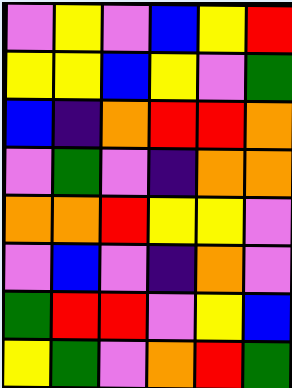[["violet", "yellow", "violet", "blue", "yellow", "red"], ["yellow", "yellow", "blue", "yellow", "violet", "green"], ["blue", "indigo", "orange", "red", "red", "orange"], ["violet", "green", "violet", "indigo", "orange", "orange"], ["orange", "orange", "red", "yellow", "yellow", "violet"], ["violet", "blue", "violet", "indigo", "orange", "violet"], ["green", "red", "red", "violet", "yellow", "blue"], ["yellow", "green", "violet", "orange", "red", "green"]]